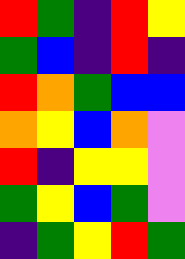[["red", "green", "indigo", "red", "yellow"], ["green", "blue", "indigo", "red", "indigo"], ["red", "orange", "green", "blue", "blue"], ["orange", "yellow", "blue", "orange", "violet"], ["red", "indigo", "yellow", "yellow", "violet"], ["green", "yellow", "blue", "green", "violet"], ["indigo", "green", "yellow", "red", "green"]]